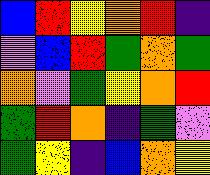[["blue", "red", "yellow", "orange", "red", "indigo"], ["violet", "blue", "red", "green", "orange", "green"], ["orange", "violet", "green", "yellow", "orange", "red"], ["green", "red", "orange", "indigo", "green", "violet"], ["green", "yellow", "indigo", "blue", "orange", "yellow"]]